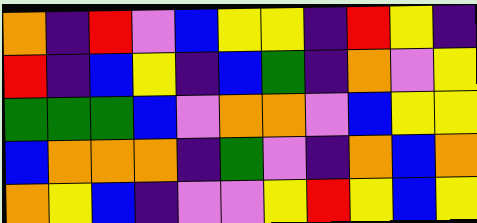[["orange", "indigo", "red", "violet", "blue", "yellow", "yellow", "indigo", "red", "yellow", "indigo"], ["red", "indigo", "blue", "yellow", "indigo", "blue", "green", "indigo", "orange", "violet", "yellow"], ["green", "green", "green", "blue", "violet", "orange", "orange", "violet", "blue", "yellow", "yellow"], ["blue", "orange", "orange", "orange", "indigo", "green", "violet", "indigo", "orange", "blue", "orange"], ["orange", "yellow", "blue", "indigo", "violet", "violet", "yellow", "red", "yellow", "blue", "yellow"]]